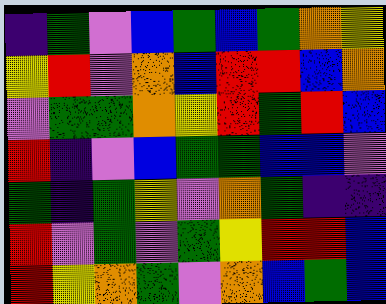[["indigo", "green", "violet", "blue", "green", "blue", "green", "orange", "yellow"], ["yellow", "red", "violet", "orange", "blue", "red", "red", "blue", "orange"], ["violet", "green", "green", "orange", "yellow", "red", "green", "red", "blue"], ["red", "indigo", "violet", "blue", "green", "green", "blue", "blue", "violet"], ["green", "indigo", "green", "yellow", "violet", "orange", "green", "indigo", "indigo"], ["red", "violet", "green", "violet", "green", "yellow", "red", "red", "blue"], ["red", "yellow", "orange", "green", "violet", "orange", "blue", "green", "blue"]]